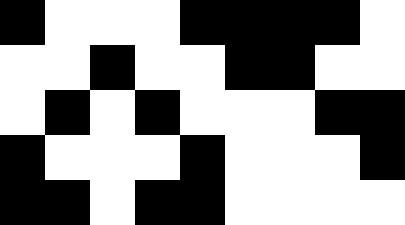[["black", "white", "white", "white", "black", "black", "black", "black", "white"], ["white", "white", "black", "white", "white", "black", "black", "white", "white"], ["white", "black", "white", "black", "white", "white", "white", "black", "black"], ["black", "white", "white", "white", "black", "white", "white", "white", "black"], ["black", "black", "white", "black", "black", "white", "white", "white", "white"]]